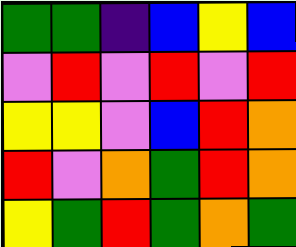[["green", "green", "indigo", "blue", "yellow", "blue"], ["violet", "red", "violet", "red", "violet", "red"], ["yellow", "yellow", "violet", "blue", "red", "orange"], ["red", "violet", "orange", "green", "red", "orange"], ["yellow", "green", "red", "green", "orange", "green"]]